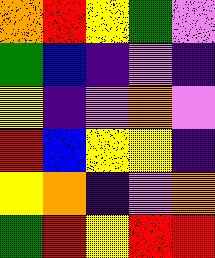[["orange", "red", "yellow", "green", "violet"], ["green", "blue", "indigo", "violet", "indigo"], ["yellow", "indigo", "violet", "orange", "violet"], ["red", "blue", "yellow", "yellow", "indigo"], ["yellow", "orange", "indigo", "violet", "orange"], ["green", "red", "yellow", "red", "red"]]